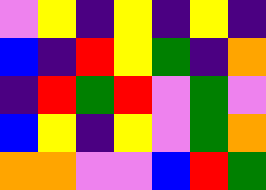[["violet", "yellow", "indigo", "yellow", "indigo", "yellow", "indigo"], ["blue", "indigo", "red", "yellow", "green", "indigo", "orange"], ["indigo", "red", "green", "red", "violet", "green", "violet"], ["blue", "yellow", "indigo", "yellow", "violet", "green", "orange"], ["orange", "orange", "violet", "violet", "blue", "red", "green"]]